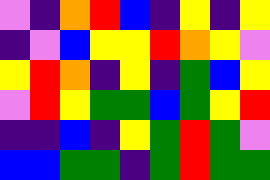[["violet", "indigo", "orange", "red", "blue", "indigo", "yellow", "indigo", "yellow"], ["indigo", "violet", "blue", "yellow", "yellow", "red", "orange", "yellow", "violet"], ["yellow", "red", "orange", "indigo", "yellow", "indigo", "green", "blue", "yellow"], ["violet", "red", "yellow", "green", "green", "blue", "green", "yellow", "red"], ["indigo", "indigo", "blue", "indigo", "yellow", "green", "red", "green", "violet"], ["blue", "blue", "green", "green", "indigo", "green", "red", "green", "green"]]